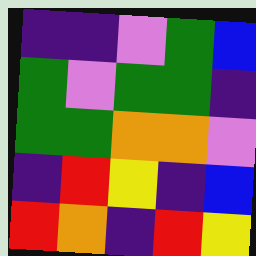[["indigo", "indigo", "violet", "green", "blue"], ["green", "violet", "green", "green", "indigo"], ["green", "green", "orange", "orange", "violet"], ["indigo", "red", "yellow", "indigo", "blue"], ["red", "orange", "indigo", "red", "yellow"]]